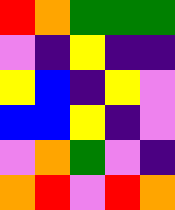[["red", "orange", "green", "green", "green"], ["violet", "indigo", "yellow", "indigo", "indigo"], ["yellow", "blue", "indigo", "yellow", "violet"], ["blue", "blue", "yellow", "indigo", "violet"], ["violet", "orange", "green", "violet", "indigo"], ["orange", "red", "violet", "red", "orange"]]